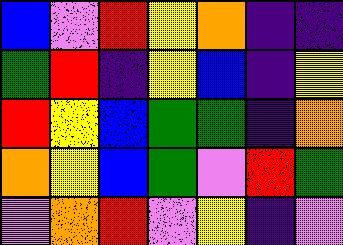[["blue", "violet", "red", "yellow", "orange", "indigo", "indigo"], ["green", "red", "indigo", "yellow", "blue", "indigo", "yellow"], ["red", "yellow", "blue", "green", "green", "indigo", "orange"], ["orange", "yellow", "blue", "green", "violet", "red", "green"], ["violet", "orange", "red", "violet", "yellow", "indigo", "violet"]]